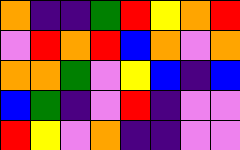[["orange", "indigo", "indigo", "green", "red", "yellow", "orange", "red"], ["violet", "red", "orange", "red", "blue", "orange", "violet", "orange"], ["orange", "orange", "green", "violet", "yellow", "blue", "indigo", "blue"], ["blue", "green", "indigo", "violet", "red", "indigo", "violet", "violet"], ["red", "yellow", "violet", "orange", "indigo", "indigo", "violet", "violet"]]